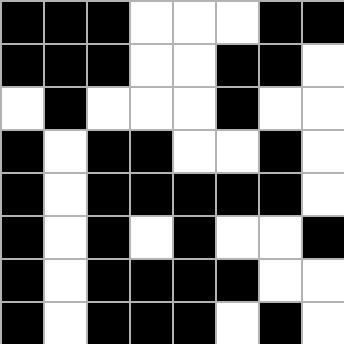[["black", "black", "black", "white", "white", "white", "black", "black"], ["black", "black", "black", "white", "white", "black", "black", "white"], ["white", "black", "white", "white", "white", "black", "white", "white"], ["black", "white", "black", "black", "white", "white", "black", "white"], ["black", "white", "black", "black", "black", "black", "black", "white"], ["black", "white", "black", "white", "black", "white", "white", "black"], ["black", "white", "black", "black", "black", "black", "white", "white"], ["black", "white", "black", "black", "black", "white", "black", "white"]]